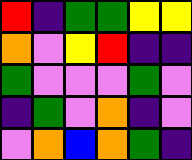[["red", "indigo", "green", "green", "yellow", "yellow"], ["orange", "violet", "yellow", "red", "indigo", "indigo"], ["green", "violet", "violet", "violet", "green", "violet"], ["indigo", "green", "violet", "orange", "indigo", "violet"], ["violet", "orange", "blue", "orange", "green", "indigo"]]